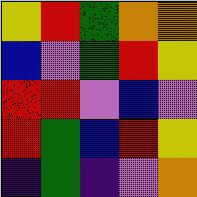[["yellow", "red", "green", "orange", "orange"], ["blue", "violet", "green", "red", "yellow"], ["red", "red", "violet", "blue", "violet"], ["red", "green", "blue", "red", "yellow"], ["indigo", "green", "indigo", "violet", "orange"]]